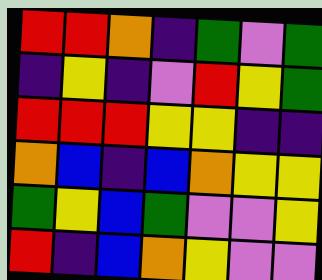[["red", "red", "orange", "indigo", "green", "violet", "green"], ["indigo", "yellow", "indigo", "violet", "red", "yellow", "green"], ["red", "red", "red", "yellow", "yellow", "indigo", "indigo"], ["orange", "blue", "indigo", "blue", "orange", "yellow", "yellow"], ["green", "yellow", "blue", "green", "violet", "violet", "yellow"], ["red", "indigo", "blue", "orange", "yellow", "violet", "violet"]]